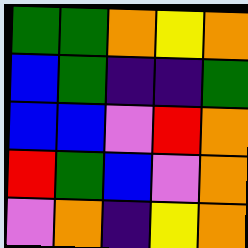[["green", "green", "orange", "yellow", "orange"], ["blue", "green", "indigo", "indigo", "green"], ["blue", "blue", "violet", "red", "orange"], ["red", "green", "blue", "violet", "orange"], ["violet", "orange", "indigo", "yellow", "orange"]]